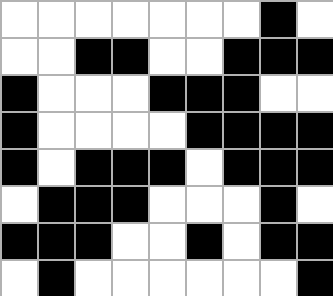[["white", "white", "white", "white", "white", "white", "white", "black", "white"], ["white", "white", "black", "black", "white", "white", "black", "black", "black"], ["black", "white", "white", "white", "black", "black", "black", "white", "white"], ["black", "white", "white", "white", "white", "black", "black", "black", "black"], ["black", "white", "black", "black", "black", "white", "black", "black", "black"], ["white", "black", "black", "black", "white", "white", "white", "black", "white"], ["black", "black", "black", "white", "white", "black", "white", "black", "black"], ["white", "black", "white", "white", "white", "white", "white", "white", "black"]]